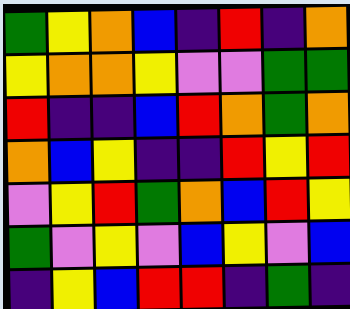[["green", "yellow", "orange", "blue", "indigo", "red", "indigo", "orange"], ["yellow", "orange", "orange", "yellow", "violet", "violet", "green", "green"], ["red", "indigo", "indigo", "blue", "red", "orange", "green", "orange"], ["orange", "blue", "yellow", "indigo", "indigo", "red", "yellow", "red"], ["violet", "yellow", "red", "green", "orange", "blue", "red", "yellow"], ["green", "violet", "yellow", "violet", "blue", "yellow", "violet", "blue"], ["indigo", "yellow", "blue", "red", "red", "indigo", "green", "indigo"]]